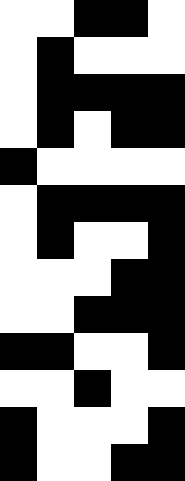[["white", "white", "black", "black", "white"], ["white", "black", "white", "white", "white"], ["white", "black", "black", "black", "black"], ["white", "black", "white", "black", "black"], ["black", "white", "white", "white", "white"], ["white", "black", "black", "black", "black"], ["white", "black", "white", "white", "black"], ["white", "white", "white", "black", "black"], ["white", "white", "black", "black", "black"], ["black", "black", "white", "white", "black"], ["white", "white", "black", "white", "white"], ["black", "white", "white", "white", "black"], ["black", "white", "white", "black", "black"]]